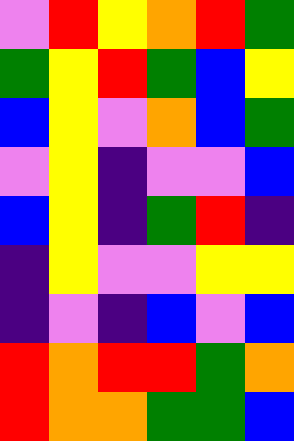[["violet", "red", "yellow", "orange", "red", "green"], ["green", "yellow", "red", "green", "blue", "yellow"], ["blue", "yellow", "violet", "orange", "blue", "green"], ["violet", "yellow", "indigo", "violet", "violet", "blue"], ["blue", "yellow", "indigo", "green", "red", "indigo"], ["indigo", "yellow", "violet", "violet", "yellow", "yellow"], ["indigo", "violet", "indigo", "blue", "violet", "blue"], ["red", "orange", "red", "red", "green", "orange"], ["red", "orange", "orange", "green", "green", "blue"]]